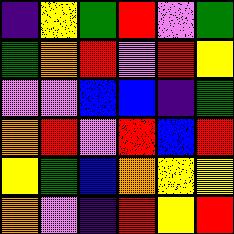[["indigo", "yellow", "green", "red", "violet", "green"], ["green", "orange", "red", "violet", "red", "yellow"], ["violet", "violet", "blue", "blue", "indigo", "green"], ["orange", "red", "violet", "red", "blue", "red"], ["yellow", "green", "blue", "orange", "yellow", "yellow"], ["orange", "violet", "indigo", "red", "yellow", "red"]]